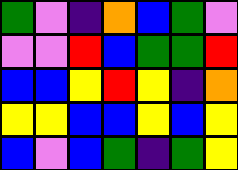[["green", "violet", "indigo", "orange", "blue", "green", "violet"], ["violet", "violet", "red", "blue", "green", "green", "red"], ["blue", "blue", "yellow", "red", "yellow", "indigo", "orange"], ["yellow", "yellow", "blue", "blue", "yellow", "blue", "yellow"], ["blue", "violet", "blue", "green", "indigo", "green", "yellow"]]